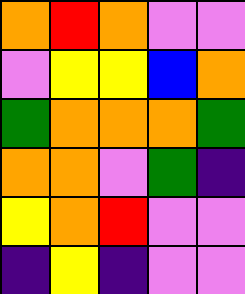[["orange", "red", "orange", "violet", "violet"], ["violet", "yellow", "yellow", "blue", "orange"], ["green", "orange", "orange", "orange", "green"], ["orange", "orange", "violet", "green", "indigo"], ["yellow", "orange", "red", "violet", "violet"], ["indigo", "yellow", "indigo", "violet", "violet"]]